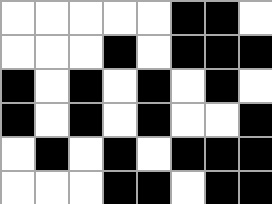[["white", "white", "white", "white", "white", "black", "black", "white"], ["white", "white", "white", "black", "white", "black", "black", "black"], ["black", "white", "black", "white", "black", "white", "black", "white"], ["black", "white", "black", "white", "black", "white", "white", "black"], ["white", "black", "white", "black", "white", "black", "black", "black"], ["white", "white", "white", "black", "black", "white", "black", "black"]]